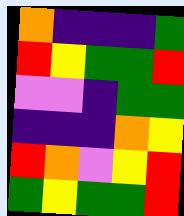[["orange", "indigo", "indigo", "indigo", "green"], ["red", "yellow", "green", "green", "red"], ["violet", "violet", "indigo", "green", "green"], ["indigo", "indigo", "indigo", "orange", "yellow"], ["red", "orange", "violet", "yellow", "red"], ["green", "yellow", "green", "green", "red"]]